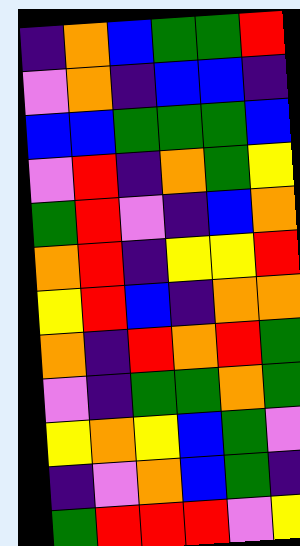[["indigo", "orange", "blue", "green", "green", "red"], ["violet", "orange", "indigo", "blue", "blue", "indigo"], ["blue", "blue", "green", "green", "green", "blue"], ["violet", "red", "indigo", "orange", "green", "yellow"], ["green", "red", "violet", "indigo", "blue", "orange"], ["orange", "red", "indigo", "yellow", "yellow", "red"], ["yellow", "red", "blue", "indigo", "orange", "orange"], ["orange", "indigo", "red", "orange", "red", "green"], ["violet", "indigo", "green", "green", "orange", "green"], ["yellow", "orange", "yellow", "blue", "green", "violet"], ["indigo", "violet", "orange", "blue", "green", "indigo"], ["green", "red", "red", "red", "violet", "yellow"]]